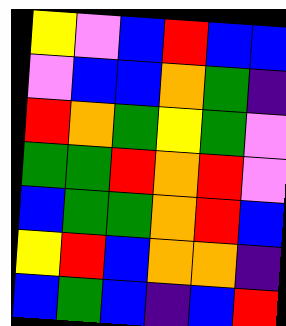[["yellow", "violet", "blue", "red", "blue", "blue"], ["violet", "blue", "blue", "orange", "green", "indigo"], ["red", "orange", "green", "yellow", "green", "violet"], ["green", "green", "red", "orange", "red", "violet"], ["blue", "green", "green", "orange", "red", "blue"], ["yellow", "red", "blue", "orange", "orange", "indigo"], ["blue", "green", "blue", "indigo", "blue", "red"]]